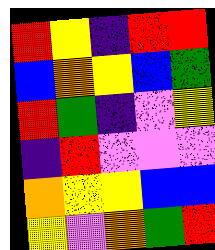[["red", "yellow", "indigo", "red", "red"], ["blue", "orange", "yellow", "blue", "green"], ["red", "green", "indigo", "violet", "yellow"], ["indigo", "red", "violet", "violet", "violet"], ["orange", "yellow", "yellow", "blue", "blue"], ["yellow", "violet", "orange", "green", "red"]]